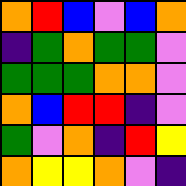[["orange", "red", "blue", "violet", "blue", "orange"], ["indigo", "green", "orange", "green", "green", "violet"], ["green", "green", "green", "orange", "orange", "violet"], ["orange", "blue", "red", "red", "indigo", "violet"], ["green", "violet", "orange", "indigo", "red", "yellow"], ["orange", "yellow", "yellow", "orange", "violet", "indigo"]]